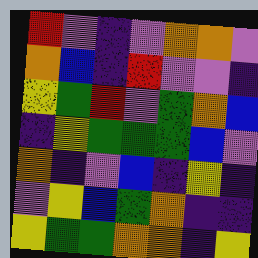[["red", "violet", "indigo", "violet", "orange", "orange", "violet"], ["orange", "blue", "indigo", "red", "violet", "violet", "indigo"], ["yellow", "green", "red", "violet", "green", "orange", "blue"], ["indigo", "yellow", "green", "green", "green", "blue", "violet"], ["orange", "indigo", "violet", "blue", "indigo", "yellow", "indigo"], ["violet", "yellow", "blue", "green", "orange", "indigo", "indigo"], ["yellow", "green", "green", "orange", "orange", "indigo", "yellow"]]